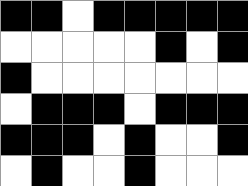[["black", "black", "white", "black", "black", "black", "black", "black"], ["white", "white", "white", "white", "white", "black", "white", "black"], ["black", "white", "white", "white", "white", "white", "white", "white"], ["white", "black", "black", "black", "white", "black", "black", "black"], ["black", "black", "black", "white", "black", "white", "white", "black"], ["white", "black", "white", "white", "black", "white", "white", "white"]]